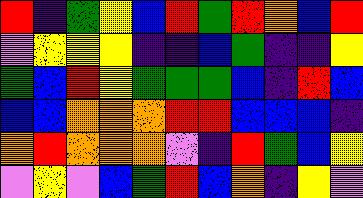[["red", "indigo", "green", "yellow", "blue", "red", "green", "red", "orange", "blue", "red"], ["violet", "yellow", "yellow", "yellow", "indigo", "indigo", "blue", "green", "indigo", "indigo", "yellow"], ["green", "blue", "red", "yellow", "green", "green", "green", "blue", "indigo", "red", "blue"], ["blue", "blue", "orange", "orange", "orange", "red", "red", "blue", "blue", "blue", "indigo"], ["orange", "red", "orange", "orange", "orange", "violet", "indigo", "red", "green", "blue", "yellow"], ["violet", "yellow", "violet", "blue", "green", "red", "blue", "orange", "indigo", "yellow", "violet"]]